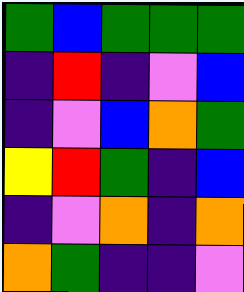[["green", "blue", "green", "green", "green"], ["indigo", "red", "indigo", "violet", "blue"], ["indigo", "violet", "blue", "orange", "green"], ["yellow", "red", "green", "indigo", "blue"], ["indigo", "violet", "orange", "indigo", "orange"], ["orange", "green", "indigo", "indigo", "violet"]]